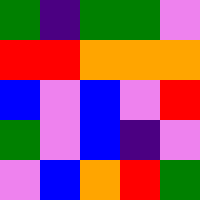[["green", "indigo", "green", "green", "violet"], ["red", "red", "orange", "orange", "orange"], ["blue", "violet", "blue", "violet", "red"], ["green", "violet", "blue", "indigo", "violet"], ["violet", "blue", "orange", "red", "green"]]